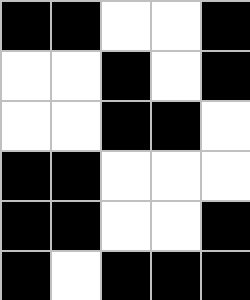[["black", "black", "white", "white", "black"], ["white", "white", "black", "white", "black"], ["white", "white", "black", "black", "white"], ["black", "black", "white", "white", "white"], ["black", "black", "white", "white", "black"], ["black", "white", "black", "black", "black"]]